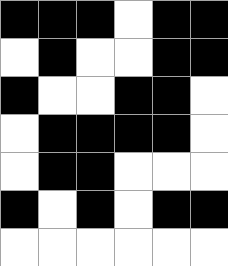[["black", "black", "black", "white", "black", "black"], ["white", "black", "white", "white", "black", "black"], ["black", "white", "white", "black", "black", "white"], ["white", "black", "black", "black", "black", "white"], ["white", "black", "black", "white", "white", "white"], ["black", "white", "black", "white", "black", "black"], ["white", "white", "white", "white", "white", "white"]]